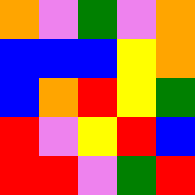[["orange", "violet", "green", "violet", "orange"], ["blue", "blue", "blue", "yellow", "orange"], ["blue", "orange", "red", "yellow", "green"], ["red", "violet", "yellow", "red", "blue"], ["red", "red", "violet", "green", "red"]]